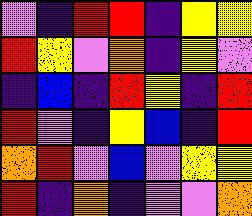[["violet", "indigo", "red", "red", "indigo", "yellow", "yellow"], ["red", "yellow", "violet", "orange", "indigo", "yellow", "violet"], ["indigo", "blue", "indigo", "red", "yellow", "indigo", "red"], ["red", "violet", "indigo", "yellow", "blue", "indigo", "red"], ["orange", "red", "violet", "blue", "violet", "yellow", "yellow"], ["red", "indigo", "orange", "indigo", "violet", "violet", "orange"]]